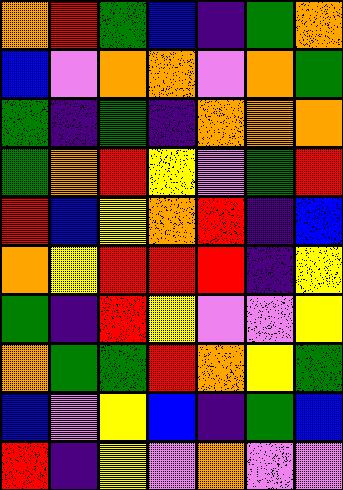[["orange", "red", "green", "blue", "indigo", "green", "orange"], ["blue", "violet", "orange", "orange", "violet", "orange", "green"], ["green", "indigo", "green", "indigo", "orange", "orange", "orange"], ["green", "orange", "red", "yellow", "violet", "green", "red"], ["red", "blue", "yellow", "orange", "red", "indigo", "blue"], ["orange", "yellow", "red", "red", "red", "indigo", "yellow"], ["green", "indigo", "red", "yellow", "violet", "violet", "yellow"], ["orange", "green", "green", "red", "orange", "yellow", "green"], ["blue", "violet", "yellow", "blue", "indigo", "green", "blue"], ["red", "indigo", "yellow", "violet", "orange", "violet", "violet"]]